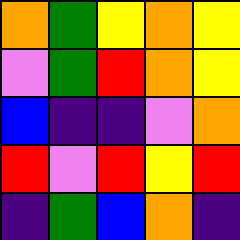[["orange", "green", "yellow", "orange", "yellow"], ["violet", "green", "red", "orange", "yellow"], ["blue", "indigo", "indigo", "violet", "orange"], ["red", "violet", "red", "yellow", "red"], ["indigo", "green", "blue", "orange", "indigo"]]